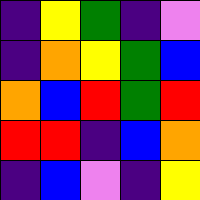[["indigo", "yellow", "green", "indigo", "violet"], ["indigo", "orange", "yellow", "green", "blue"], ["orange", "blue", "red", "green", "red"], ["red", "red", "indigo", "blue", "orange"], ["indigo", "blue", "violet", "indigo", "yellow"]]